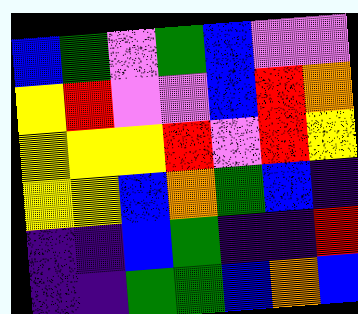[["blue", "green", "violet", "green", "blue", "violet", "violet"], ["yellow", "red", "violet", "violet", "blue", "red", "orange"], ["yellow", "yellow", "yellow", "red", "violet", "red", "yellow"], ["yellow", "yellow", "blue", "orange", "green", "blue", "indigo"], ["indigo", "indigo", "blue", "green", "indigo", "indigo", "red"], ["indigo", "indigo", "green", "green", "blue", "orange", "blue"]]